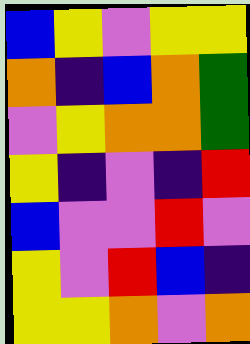[["blue", "yellow", "violet", "yellow", "yellow"], ["orange", "indigo", "blue", "orange", "green"], ["violet", "yellow", "orange", "orange", "green"], ["yellow", "indigo", "violet", "indigo", "red"], ["blue", "violet", "violet", "red", "violet"], ["yellow", "violet", "red", "blue", "indigo"], ["yellow", "yellow", "orange", "violet", "orange"]]